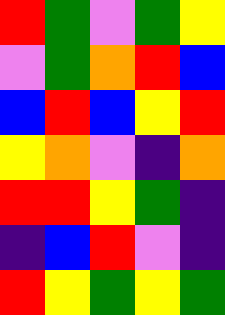[["red", "green", "violet", "green", "yellow"], ["violet", "green", "orange", "red", "blue"], ["blue", "red", "blue", "yellow", "red"], ["yellow", "orange", "violet", "indigo", "orange"], ["red", "red", "yellow", "green", "indigo"], ["indigo", "blue", "red", "violet", "indigo"], ["red", "yellow", "green", "yellow", "green"]]